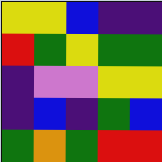[["yellow", "yellow", "blue", "indigo", "indigo"], ["red", "green", "yellow", "green", "green"], ["indigo", "violet", "violet", "yellow", "yellow"], ["indigo", "blue", "indigo", "green", "blue"], ["green", "orange", "green", "red", "red"]]